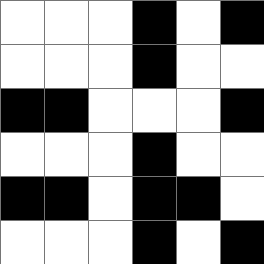[["white", "white", "white", "black", "white", "black"], ["white", "white", "white", "black", "white", "white"], ["black", "black", "white", "white", "white", "black"], ["white", "white", "white", "black", "white", "white"], ["black", "black", "white", "black", "black", "white"], ["white", "white", "white", "black", "white", "black"]]